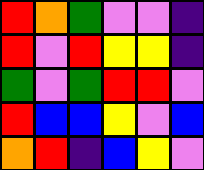[["red", "orange", "green", "violet", "violet", "indigo"], ["red", "violet", "red", "yellow", "yellow", "indigo"], ["green", "violet", "green", "red", "red", "violet"], ["red", "blue", "blue", "yellow", "violet", "blue"], ["orange", "red", "indigo", "blue", "yellow", "violet"]]